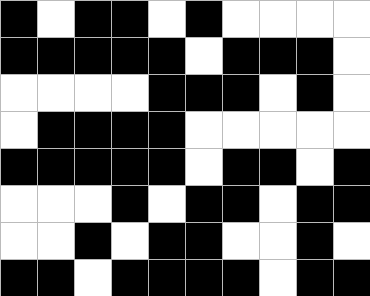[["black", "white", "black", "black", "white", "black", "white", "white", "white", "white"], ["black", "black", "black", "black", "black", "white", "black", "black", "black", "white"], ["white", "white", "white", "white", "black", "black", "black", "white", "black", "white"], ["white", "black", "black", "black", "black", "white", "white", "white", "white", "white"], ["black", "black", "black", "black", "black", "white", "black", "black", "white", "black"], ["white", "white", "white", "black", "white", "black", "black", "white", "black", "black"], ["white", "white", "black", "white", "black", "black", "white", "white", "black", "white"], ["black", "black", "white", "black", "black", "black", "black", "white", "black", "black"]]